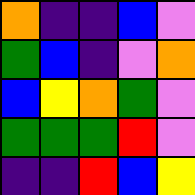[["orange", "indigo", "indigo", "blue", "violet"], ["green", "blue", "indigo", "violet", "orange"], ["blue", "yellow", "orange", "green", "violet"], ["green", "green", "green", "red", "violet"], ["indigo", "indigo", "red", "blue", "yellow"]]